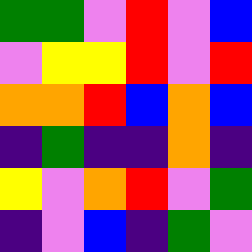[["green", "green", "violet", "red", "violet", "blue"], ["violet", "yellow", "yellow", "red", "violet", "red"], ["orange", "orange", "red", "blue", "orange", "blue"], ["indigo", "green", "indigo", "indigo", "orange", "indigo"], ["yellow", "violet", "orange", "red", "violet", "green"], ["indigo", "violet", "blue", "indigo", "green", "violet"]]